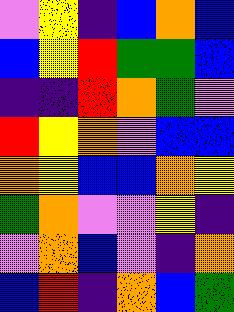[["violet", "yellow", "indigo", "blue", "orange", "blue"], ["blue", "yellow", "red", "green", "green", "blue"], ["indigo", "indigo", "red", "orange", "green", "violet"], ["red", "yellow", "orange", "violet", "blue", "blue"], ["orange", "yellow", "blue", "blue", "orange", "yellow"], ["green", "orange", "violet", "violet", "yellow", "indigo"], ["violet", "orange", "blue", "violet", "indigo", "orange"], ["blue", "red", "indigo", "orange", "blue", "green"]]